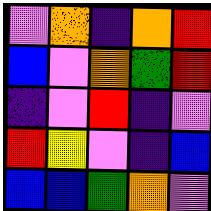[["violet", "orange", "indigo", "orange", "red"], ["blue", "violet", "orange", "green", "red"], ["indigo", "violet", "red", "indigo", "violet"], ["red", "yellow", "violet", "indigo", "blue"], ["blue", "blue", "green", "orange", "violet"]]